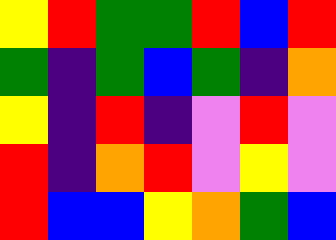[["yellow", "red", "green", "green", "red", "blue", "red"], ["green", "indigo", "green", "blue", "green", "indigo", "orange"], ["yellow", "indigo", "red", "indigo", "violet", "red", "violet"], ["red", "indigo", "orange", "red", "violet", "yellow", "violet"], ["red", "blue", "blue", "yellow", "orange", "green", "blue"]]